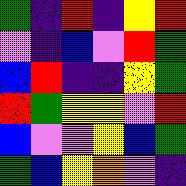[["green", "indigo", "red", "indigo", "yellow", "red"], ["violet", "indigo", "blue", "violet", "red", "green"], ["blue", "red", "indigo", "indigo", "yellow", "green"], ["red", "green", "yellow", "yellow", "violet", "red"], ["blue", "violet", "violet", "yellow", "blue", "green"], ["green", "blue", "yellow", "orange", "violet", "indigo"]]